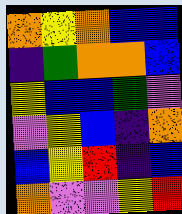[["orange", "yellow", "orange", "blue", "blue"], ["indigo", "green", "orange", "orange", "blue"], ["yellow", "blue", "blue", "green", "violet"], ["violet", "yellow", "blue", "indigo", "orange"], ["blue", "yellow", "red", "indigo", "blue"], ["orange", "violet", "violet", "yellow", "red"]]